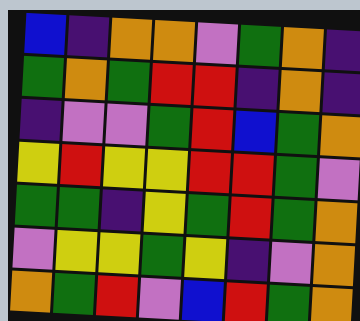[["blue", "indigo", "orange", "orange", "violet", "green", "orange", "indigo"], ["green", "orange", "green", "red", "red", "indigo", "orange", "indigo"], ["indigo", "violet", "violet", "green", "red", "blue", "green", "orange"], ["yellow", "red", "yellow", "yellow", "red", "red", "green", "violet"], ["green", "green", "indigo", "yellow", "green", "red", "green", "orange"], ["violet", "yellow", "yellow", "green", "yellow", "indigo", "violet", "orange"], ["orange", "green", "red", "violet", "blue", "red", "green", "orange"]]